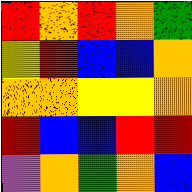[["red", "orange", "red", "orange", "green"], ["yellow", "red", "blue", "blue", "orange"], ["orange", "orange", "yellow", "yellow", "orange"], ["red", "blue", "blue", "red", "red"], ["violet", "orange", "green", "orange", "blue"]]